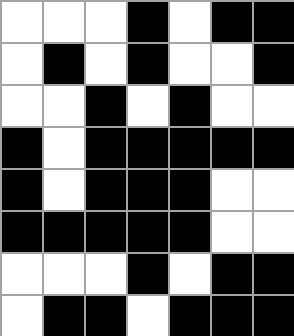[["white", "white", "white", "black", "white", "black", "black"], ["white", "black", "white", "black", "white", "white", "black"], ["white", "white", "black", "white", "black", "white", "white"], ["black", "white", "black", "black", "black", "black", "black"], ["black", "white", "black", "black", "black", "white", "white"], ["black", "black", "black", "black", "black", "white", "white"], ["white", "white", "white", "black", "white", "black", "black"], ["white", "black", "black", "white", "black", "black", "black"]]